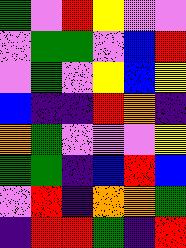[["green", "violet", "red", "yellow", "violet", "violet"], ["violet", "green", "green", "violet", "blue", "red"], ["violet", "green", "violet", "yellow", "blue", "yellow"], ["blue", "indigo", "indigo", "red", "orange", "indigo"], ["orange", "green", "violet", "violet", "violet", "yellow"], ["green", "green", "indigo", "blue", "red", "blue"], ["violet", "red", "indigo", "orange", "orange", "green"], ["indigo", "red", "red", "green", "indigo", "red"]]